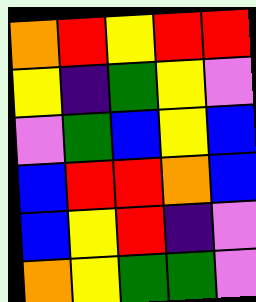[["orange", "red", "yellow", "red", "red"], ["yellow", "indigo", "green", "yellow", "violet"], ["violet", "green", "blue", "yellow", "blue"], ["blue", "red", "red", "orange", "blue"], ["blue", "yellow", "red", "indigo", "violet"], ["orange", "yellow", "green", "green", "violet"]]